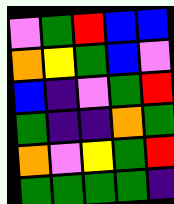[["violet", "green", "red", "blue", "blue"], ["orange", "yellow", "green", "blue", "violet"], ["blue", "indigo", "violet", "green", "red"], ["green", "indigo", "indigo", "orange", "green"], ["orange", "violet", "yellow", "green", "red"], ["green", "green", "green", "green", "indigo"]]